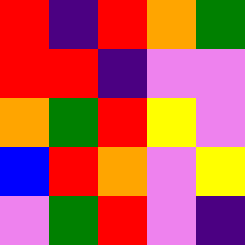[["red", "indigo", "red", "orange", "green"], ["red", "red", "indigo", "violet", "violet"], ["orange", "green", "red", "yellow", "violet"], ["blue", "red", "orange", "violet", "yellow"], ["violet", "green", "red", "violet", "indigo"]]